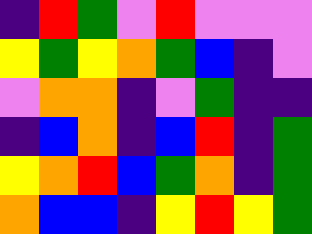[["indigo", "red", "green", "violet", "red", "violet", "violet", "violet"], ["yellow", "green", "yellow", "orange", "green", "blue", "indigo", "violet"], ["violet", "orange", "orange", "indigo", "violet", "green", "indigo", "indigo"], ["indigo", "blue", "orange", "indigo", "blue", "red", "indigo", "green"], ["yellow", "orange", "red", "blue", "green", "orange", "indigo", "green"], ["orange", "blue", "blue", "indigo", "yellow", "red", "yellow", "green"]]